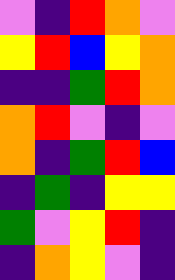[["violet", "indigo", "red", "orange", "violet"], ["yellow", "red", "blue", "yellow", "orange"], ["indigo", "indigo", "green", "red", "orange"], ["orange", "red", "violet", "indigo", "violet"], ["orange", "indigo", "green", "red", "blue"], ["indigo", "green", "indigo", "yellow", "yellow"], ["green", "violet", "yellow", "red", "indigo"], ["indigo", "orange", "yellow", "violet", "indigo"]]